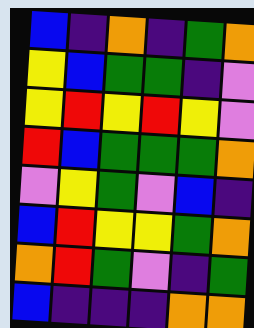[["blue", "indigo", "orange", "indigo", "green", "orange"], ["yellow", "blue", "green", "green", "indigo", "violet"], ["yellow", "red", "yellow", "red", "yellow", "violet"], ["red", "blue", "green", "green", "green", "orange"], ["violet", "yellow", "green", "violet", "blue", "indigo"], ["blue", "red", "yellow", "yellow", "green", "orange"], ["orange", "red", "green", "violet", "indigo", "green"], ["blue", "indigo", "indigo", "indigo", "orange", "orange"]]